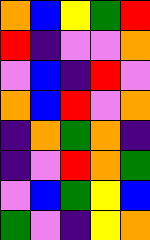[["orange", "blue", "yellow", "green", "red"], ["red", "indigo", "violet", "violet", "orange"], ["violet", "blue", "indigo", "red", "violet"], ["orange", "blue", "red", "violet", "orange"], ["indigo", "orange", "green", "orange", "indigo"], ["indigo", "violet", "red", "orange", "green"], ["violet", "blue", "green", "yellow", "blue"], ["green", "violet", "indigo", "yellow", "orange"]]